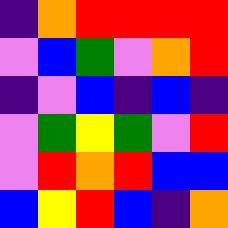[["indigo", "orange", "red", "red", "red", "red"], ["violet", "blue", "green", "violet", "orange", "red"], ["indigo", "violet", "blue", "indigo", "blue", "indigo"], ["violet", "green", "yellow", "green", "violet", "red"], ["violet", "red", "orange", "red", "blue", "blue"], ["blue", "yellow", "red", "blue", "indigo", "orange"]]